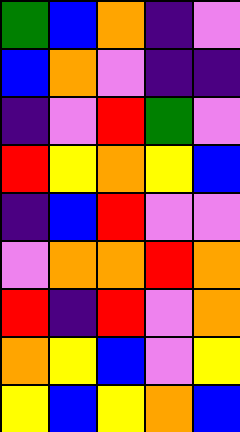[["green", "blue", "orange", "indigo", "violet"], ["blue", "orange", "violet", "indigo", "indigo"], ["indigo", "violet", "red", "green", "violet"], ["red", "yellow", "orange", "yellow", "blue"], ["indigo", "blue", "red", "violet", "violet"], ["violet", "orange", "orange", "red", "orange"], ["red", "indigo", "red", "violet", "orange"], ["orange", "yellow", "blue", "violet", "yellow"], ["yellow", "blue", "yellow", "orange", "blue"]]